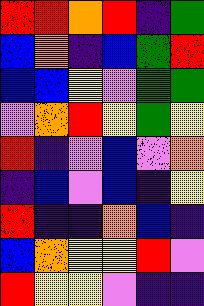[["red", "red", "orange", "red", "indigo", "green"], ["blue", "orange", "indigo", "blue", "green", "red"], ["blue", "blue", "yellow", "violet", "green", "green"], ["violet", "orange", "red", "yellow", "green", "yellow"], ["red", "indigo", "violet", "blue", "violet", "orange"], ["indigo", "blue", "violet", "blue", "indigo", "yellow"], ["red", "indigo", "indigo", "orange", "blue", "indigo"], ["blue", "orange", "yellow", "yellow", "red", "violet"], ["red", "yellow", "yellow", "violet", "indigo", "indigo"]]